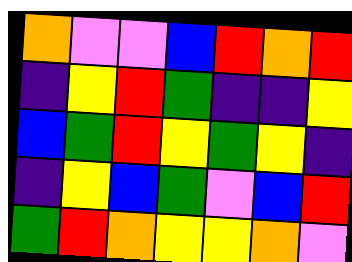[["orange", "violet", "violet", "blue", "red", "orange", "red"], ["indigo", "yellow", "red", "green", "indigo", "indigo", "yellow"], ["blue", "green", "red", "yellow", "green", "yellow", "indigo"], ["indigo", "yellow", "blue", "green", "violet", "blue", "red"], ["green", "red", "orange", "yellow", "yellow", "orange", "violet"]]